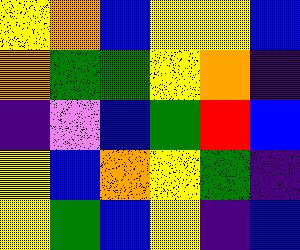[["yellow", "orange", "blue", "yellow", "yellow", "blue"], ["orange", "green", "green", "yellow", "orange", "indigo"], ["indigo", "violet", "blue", "green", "red", "blue"], ["yellow", "blue", "orange", "yellow", "green", "indigo"], ["yellow", "green", "blue", "yellow", "indigo", "blue"]]